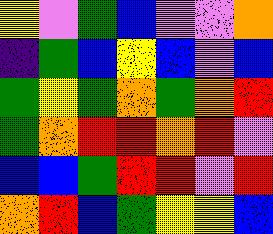[["yellow", "violet", "green", "blue", "violet", "violet", "orange"], ["indigo", "green", "blue", "yellow", "blue", "violet", "blue"], ["green", "yellow", "green", "orange", "green", "orange", "red"], ["green", "orange", "red", "red", "orange", "red", "violet"], ["blue", "blue", "green", "red", "red", "violet", "red"], ["orange", "red", "blue", "green", "yellow", "yellow", "blue"]]